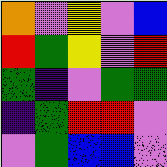[["orange", "violet", "yellow", "violet", "blue"], ["red", "green", "yellow", "violet", "red"], ["green", "indigo", "violet", "green", "green"], ["indigo", "green", "red", "red", "violet"], ["violet", "green", "blue", "blue", "violet"]]